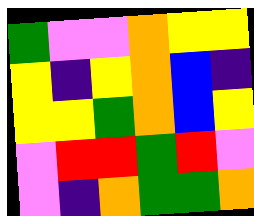[["green", "violet", "violet", "orange", "yellow", "yellow"], ["yellow", "indigo", "yellow", "orange", "blue", "indigo"], ["yellow", "yellow", "green", "orange", "blue", "yellow"], ["violet", "red", "red", "green", "red", "violet"], ["violet", "indigo", "orange", "green", "green", "orange"]]